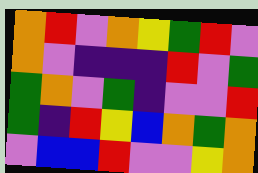[["orange", "red", "violet", "orange", "yellow", "green", "red", "violet"], ["orange", "violet", "indigo", "indigo", "indigo", "red", "violet", "green"], ["green", "orange", "violet", "green", "indigo", "violet", "violet", "red"], ["green", "indigo", "red", "yellow", "blue", "orange", "green", "orange"], ["violet", "blue", "blue", "red", "violet", "violet", "yellow", "orange"]]